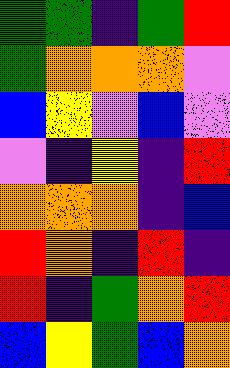[["green", "green", "indigo", "green", "red"], ["green", "orange", "orange", "orange", "violet"], ["blue", "yellow", "violet", "blue", "violet"], ["violet", "indigo", "yellow", "indigo", "red"], ["orange", "orange", "orange", "indigo", "blue"], ["red", "orange", "indigo", "red", "indigo"], ["red", "indigo", "green", "orange", "red"], ["blue", "yellow", "green", "blue", "orange"]]